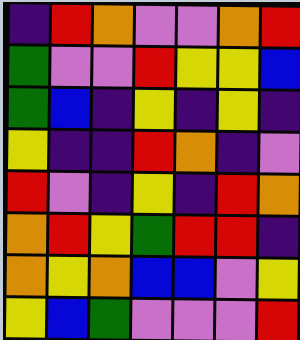[["indigo", "red", "orange", "violet", "violet", "orange", "red"], ["green", "violet", "violet", "red", "yellow", "yellow", "blue"], ["green", "blue", "indigo", "yellow", "indigo", "yellow", "indigo"], ["yellow", "indigo", "indigo", "red", "orange", "indigo", "violet"], ["red", "violet", "indigo", "yellow", "indigo", "red", "orange"], ["orange", "red", "yellow", "green", "red", "red", "indigo"], ["orange", "yellow", "orange", "blue", "blue", "violet", "yellow"], ["yellow", "blue", "green", "violet", "violet", "violet", "red"]]